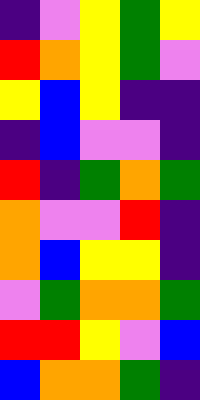[["indigo", "violet", "yellow", "green", "yellow"], ["red", "orange", "yellow", "green", "violet"], ["yellow", "blue", "yellow", "indigo", "indigo"], ["indigo", "blue", "violet", "violet", "indigo"], ["red", "indigo", "green", "orange", "green"], ["orange", "violet", "violet", "red", "indigo"], ["orange", "blue", "yellow", "yellow", "indigo"], ["violet", "green", "orange", "orange", "green"], ["red", "red", "yellow", "violet", "blue"], ["blue", "orange", "orange", "green", "indigo"]]